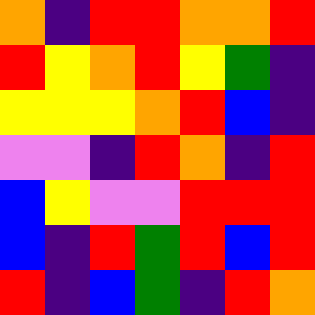[["orange", "indigo", "red", "red", "orange", "orange", "red"], ["red", "yellow", "orange", "red", "yellow", "green", "indigo"], ["yellow", "yellow", "yellow", "orange", "red", "blue", "indigo"], ["violet", "violet", "indigo", "red", "orange", "indigo", "red"], ["blue", "yellow", "violet", "violet", "red", "red", "red"], ["blue", "indigo", "red", "green", "red", "blue", "red"], ["red", "indigo", "blue", "green", "indigo", "red", "orange"]]